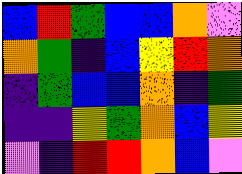[["blue", "red", "green", "blue", "blue", "orange", "violet"], ["orange", "green", "indigo", "blue", "yellow", "red", "orange"], ["indigo", "green", "blue", "blue", "orange", "indigo", "green"], ["indigo", "indigo", "yellow", "green", "orange", "blue", "yellow"], ["violet", "indigo", "red", "red", "orange", "blue", "violet"]]